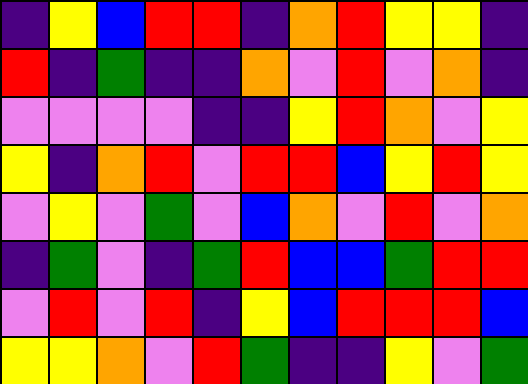[["indigo", "yellow", "blue", "red", "red", "indigo", "orange", "red", "yellow", "yellow", "indigo"], ["red", "indigo", "green", "indigo", "indigo", "orange", "violet", "red", "violet", "orange", "indigo"], ["violet", "violet", "violet", "violet", "indigo", "indigo", "yellow", "red", "orange", "violet", "yellow"], ["yellow", "indigo", "orange", "red", "violet", "red", "red", "blue", "yellow", "red", "yellow"], ["violet", "yellow", "violet", "green", "violet", "blue", "orange", "violet", "red", "violet", "orange"], ["indigo", "green", "violet", "indigo", "green", "red", "blue", "blue", "green", "red", "red"], ["violet", "red", "violet", "red", "indigo", "yellow", "blue", "red", "red", "red", "blue"], ["yellow", "yellow", "orange", "violet", "red", "green", "indigo", "indigo", "yellow", "violet", "green"]]